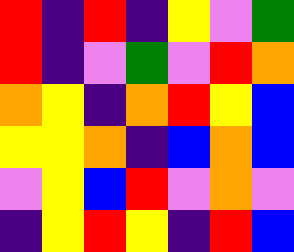[["red", "indigo", "red", "indigo", "yellow", "violet", "green"], ["red", "indigo", "violet", "green", "violet", "red", "orange"], ["orange", "yellow", "indigo", "orange", "red", "yellow", "blue"], ["yellow", "yellow", "orange", "indigo", "blue", "orange", "blue"], ["violet", "yellow", "blue", "red", "violet", "orange", "violet"], ["indigo", "yellow", "red", "yellow", "indigo", "red", "blue"]]